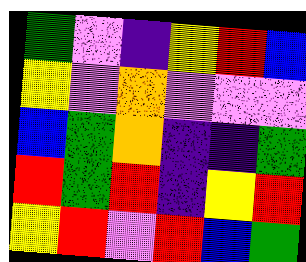[["green", "violet", "indigo", "yellow", "red", "blue"], ["yellow", "violet", "orange", "violet", "violet", "violet"], ["blue", "green", "orange", "indigo", "indigo", "green"], ["red", "green", "red", "indigo", "yellow", "red"], ["yellow", "red", "violet", "red", "blue", "green"]]